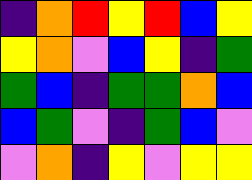[["indigo", "orange", "red", "yellow", "red", "blue", "yellow"], ["yellow", "orange", "violet", "blue", "yellow", "indigo", "green"], ["green", "blue", "indigo", "green", "green", "orange", "blue"], ["blue", "green", "violet", "indigo", "green", "blue", "violet"], ["violet", "orange", "indigo", "yellow", "violet", "yellow", "yellow"]]